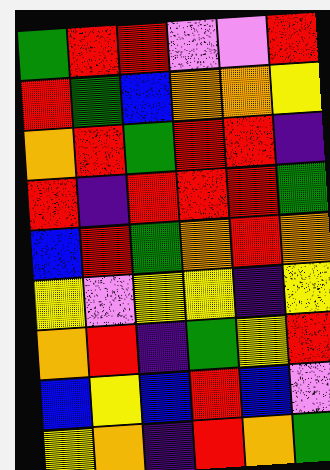[["green", "red", "red", "violet", "violet", "red"], ["red", "green", "blue", "orange", "orange", "yellow"], ["orange", "red", "green", "red", "red", "indigo"], ["red", "indigo", "red", "red", "red", "green"], ["blue", "red", "green", "orange", "red", "orange"], ["yellow", "violet", "yellow", "yellow", "indigo", "yellow"], ["orange", "red", "indigo", "green", "yellow", "red"], ["blue", "yellow", "blue", "red", "blue", "violet"], ["yellow", "orange", "indigo", "red", "orange", "green"]]